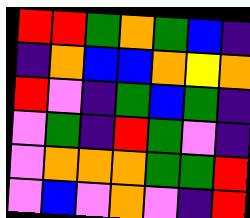[["red", "red", "green", "orange", "green", "blue", "indigo"], ["indigo", "orange", "blue", "blue", "orange", "yellow", "orange"], ["red", "violet", "indigo", "green", "blue", "green", "indigo"], ["violet", "green", "indigo", "red", "green", "violet", "indigo"], ["violet", "orange", "orange", "orange", "green", "green", "red"], ["violet", "blue", "violet", "orange", "violet", "indigo", "red"]]